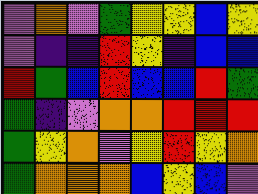[["violet", "orange", "violet", "green", "yellow", "yellow", "blue", "yellow"], ["violet", "indigo", "indigo", "red", "yellow", "indigo", "blue", "blue"], ["red", "green", "blue", "red", "blue", "blue", "red", "green"], ["green", "indigo", "violet", "orange", "orange", "red", "red", "red"], ["green", "yellow", "orange", "violet", "yellow", "red", "yellow", "orange"], ["green", "orange", "orange", "orange", "blue", "yellow", "blue", "violet"]]